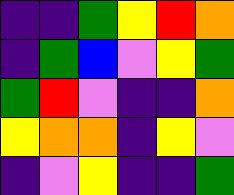[["indigo", "indigo", "green", "yellow", "red", "orange"], ["indigo", "green", "blue", "violet", "yellow", "green"], ["green", "red", "violet", "indigo", "indigo", "orange"], ["yellow", "orange", "orange", "indigo", "yellow", "violet"], ["indigo", "violet", "yellow", "indigo", "indigo", "green"]]